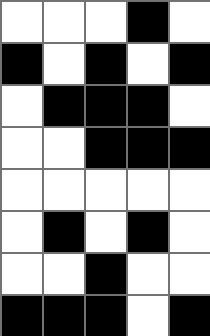[["white", "white", "white", "black", "white"], ["black", "white", "black", "white", "black"], ["white", "black", "black", "black", "white"], ["white", "white", "black", "black", "black"], ["white", "white", "white", "white", "white"], ["white", "black", "white", "black", "white"], ["white", "white", "black", "white", "white"], ["black", "black", "black", "white", "black"]]